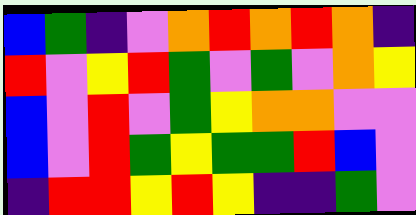[["blue", "green", "indigo", "violet", "orange", "red", "orange", "red", "orange", "indigo"], ["red", "violet", "yellow", "red", "green", "violet", "green", "violet", "orange", "yellow"], ["blue", "violet", "red", "violet", "green", "yellow", "orange", "orange", "violet", "violet"], ["blue", "violet", "red", "green", "yellow", "green", "green", "red", "blue", "violet"], ["indigo", "red", "red", "yellow", "red", "yellow", "indigo", "indigo", "green", "violet"]]